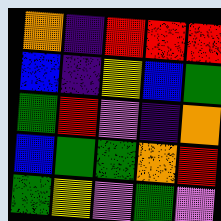[["orange", "indigo", "red", "red", "red"], ["blue", "indigo", "yellow", "blue", "green"], ["green", "red", "violet", "indigo", "orange"], ["blue", "green", "green", "orange", "red"], ["green", "yellow", "violet", "green", "violet"]]